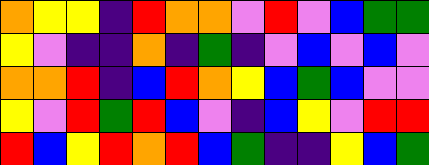[["orange", "yellow", "yellow", "indigo", "red", "orange", "orange", "violet", "red", "violet", "blue", "green", "green"], ["yellow", "violet", "indigo", "indigo", "orange", "indigo", "green", "indigo", "violet", "blue", "violet", "blue", "violet"], ["orange", "orange", "red", "indigo", "blue", "red", "orange", "yellow", "blue", "green", "blue", "violet", "violet"], ["yellow", "violet", "red", "green", "red", "blue", "violet", "indigo", "blue", "yellow", "violet", "red", "red"], ["red", "blue", "yellow", "red", "orange", "red", "blue", "green", "indigo", "indigo", "yellow", "blue", "green"]]